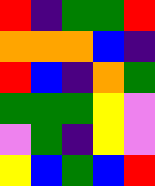[["red", "indigo", "green", "green", "red"], ["orange", "orange", "orange", "blue", "indigo"], ["red", "blue", "indigo", "orange", "green"], ["green", "green", "green", "yellow", "violet"], ["violet", "green", "indigo", "yellow", "violet"], ["yellow", "blue", "green", "blue", "red"]]